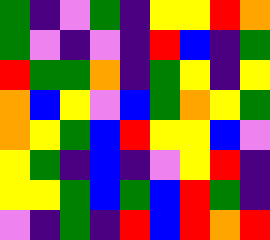[["green", "indigo", "violet", "green", "indigo", "yellow", "yellow", "red", "orange"], ["green", "violet", "indigo", "violet", "indigo", "red", "blue", "indigo", "green"], ["red", "green", "green", "orange", "indigo", "green", "yellow", "indigo", "yellow"], ["orange", "blue", "yellow", "violet", "blue", "green", "orange", "yellow", "green"], ["orange", "yellow", "green", "blue", "red", "yellow", "yellow", "blue", "violet"], ["yellow", "green", "indigo", "blue", "indigo", "violet", "yellow", "red", "indigo"], ["yellow", "yellow", "green", "blue", "green", "blue", "red", "green", "indigo"], ["violet", "indigo", "green", "indigo", "red", "blue", "red", "orange", "red"]]